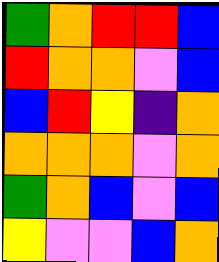[["green", "orange", "red", "red", "blue"], ["red", "orange", "orange", "violet", "blue"], ["blue", "red", "yellow", "indigo", "orange"], ["orange", "orange", "orange", "violet", "orange"], ["green", "orange", "blue", "violet", "blue"], ["yellow", "violet", "violet", "blue", "orange"]]